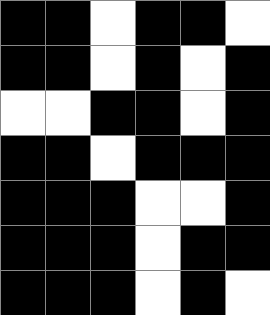[["black", "black", "white", "black", "black", "white"], ["black", "black", "white", "black", "white", "black"], ["white", "white", "black", "black", "white", "black"], ["black", "black", "white", "black", "black", "black"], ["black", "black", "black", "white", "white", "black"], ["black", "black", "black", "white", "black", "black"], ["black", "black", "black", "white", "black", "white"]]